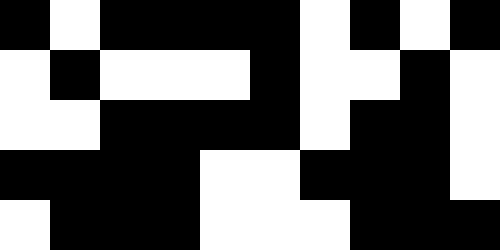[["black", "white", "black", "black", "black", "black", "white", "black", "white", "black"], ["white", "black", "white", "white", "white", "black", "white", "white", "black", "white"], ["white", "white", "black", "black", "black", "black", "white", "black", "black", "white"], ["black", "black", "black", "black", "white", "white", "black", "black", "black", "white"], ["white", "black", "black", "black", "white", "white", "white", "black", "black", "black"]]